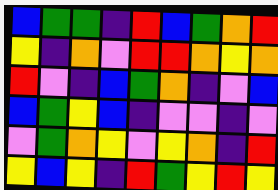[["blue", "green", "green", "indigo", "red", "blue", "green", "orange", "red"], ["yellow", "indigo", "orange", "violet", "red", "red", "orange", "yellow", "orange"], ["red", "violet", "indigo", "blue", "green", "orange", "indigo", "violet", "blue"], ["blue", "green", "yellow", "blue", "indigo", "violet", "violet", "indigo", "violet"], ["violet", "green", "orange", "yellow", "violet", "yellow", "orange", "indigo", "red"], ["yellow", "blue", "yellow", "indigo", "red", "green", "yellow", "red", "yellow"]]